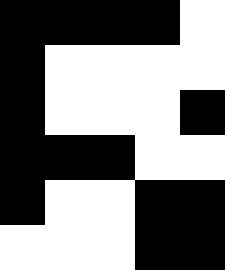[["black", "black", "black", "black", "white"], ["black", "white", "white", "white", "white"], ["black", "white", "white", "white", "black"], ["black", "black", "black", "white", "white"], ["black", "white", "white", "black", "black"], ["white", "white", "white", "black", "black"]]